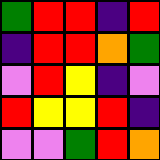[["green", "red", "red", "indigo", "red"], ["indigo", "red", "red", "orange", "green"], ["violet", "red", "yellow", "indigo", "violet"], ["red", "yellow", "yellow", "red", "indigo"], ["violet", "violet", "green", "red", "orange"]]